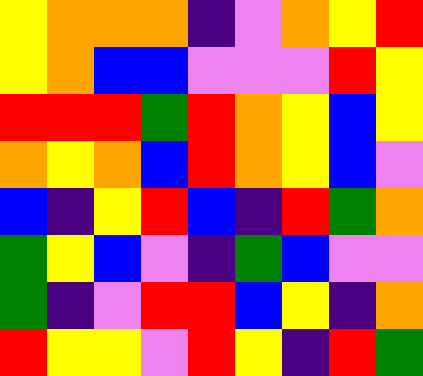[["yellow", "orange", "orange", "orange", "indigo", "violet", "orange", "yellow", "red"], ["yellow", "orange", "blue", "blue", "violet", "violet", "violet", "red", "yellow"], ["red", "red", "red", "green", "red", "orange", "yellow", "blue", "yellow"], ["orange", "yellow", "orange", "blue", "red", "orange", "yellow", "blue", "violet"], ["blue", "indigo", "yellow", "red", "blue", "indigo", "red", "green", "orange"], ["green", "yellow", "blue", "violet", "indigo", "green", "blue", "violet", "violet"], ["green", "indigo", "violet", "red", "red", "blue", "yellow", "indigo", "orange"], ["red", "yellow", "yellow", "violet", "red", "yellow", "indigo", "red", "green"]]